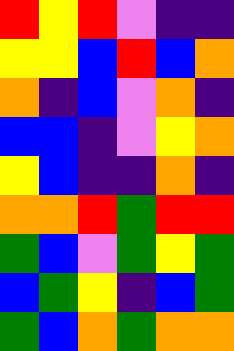[["red", "yellow", "red", "violet", "indigo", "indigo"], ["yellow", "yellow", "blue", "red", "blue", "orange"], ["orange", "indigo", "blue", "violet", "orange", "indigo"], ["blue", "blue", "indigo", "violet", "yellow", "orange"], ["yellow", "blue", "indigo", "indigo", "orange", "indigo"], ["orange", "orange", "red", "green", "red", "red"], ["green", "blue", "violet", "green", "yellow", "green"], ["blue", "green", "yellow", "indigo", "blue", "green"], ["green", "blue", "orange", "green", "orange", "orange"]]